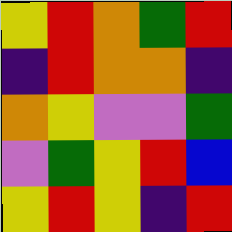[["yellow", "red", "orange", "green", "red"], ["indigo", "red", "orange", "orange", "indigo"], ["orange", "yellow", "violet", "violet", "green"], ["violet", "green", "yellow", "red", "blue"], ["yellow", "red", "yellow", "indigo", "red"]]